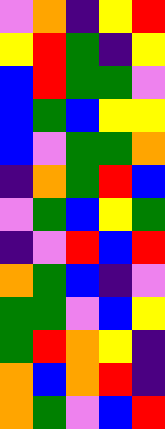[["violet", "orange", "indigo", "yellow", "red"], ["yellow", "red", "green", "indigo", "yellow"], ["blue", "red", "green", "green", "violet"], ["blue", "green", "blue", "yellow", "yellow"], ["blue", "violet", "green", "green", "orange"], ["indigo", "orange", "green", "red", "blue"], ["violet", "green", "blue", "yellow", "green"], ["indigo", "violet", "red", "blue", "red"], ["orange", "green", "blue", "indigo", "violet"], ["green", "green", "violet", "blue", "yellow"], ["green", "red", "orange", "yellow", "indigo"], ["orange", "blue", "orange", "red", "indigo"], ["orange", "green", "violet", "blue", "red"]]